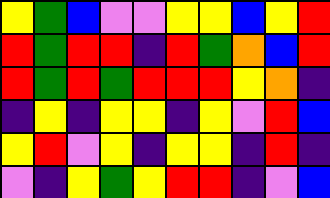[["yellow", "green", "blue", "violet", "violet", "yellow", "yellow", "blue", "yellow", "red"], ["red", "green", "red", "red", "indigo", "red", "green", "orange", "blue", "red"], ["red", "green", "red", "green", "red", "red", "red", "yellow", "orange", "indigo"], ["indigo", "yellow", "indigo", "yellow", "yellow", "indigo", "yellow", "violet", "red", "blue"], ["yellow", "red", "violet", "yellow", "indigo", "yellow", "yellow", "indigo", "red", "indigo"], ["violet", "indigo", "yellow", "green", "yellow", "red", "red", "indigo", "violet", "blue"]]